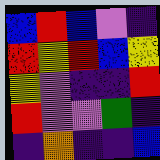[["blue", "red", "blue", "violet", "indigo"], ["red", "yellow", "red", "blue", "yellow"], ["yellow", "violet", "indigo", "indigo", "red"], ["red", "violet", "violet", "green", "indigo"], ["indigo", "orange", "indigo", "indigo", "blue"]]